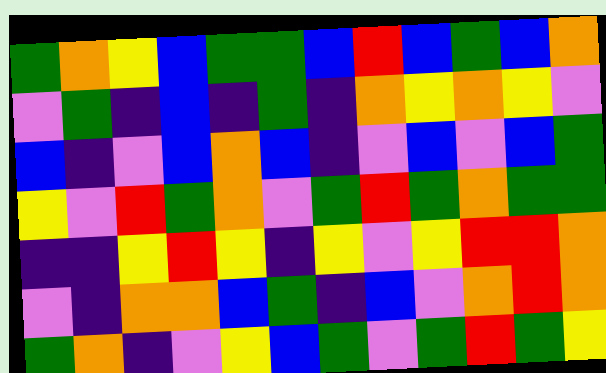[["green", "orange", "yellow", "blue", "green", "green", "blue", "red", "blue", "green", "blue", "orange"], ["violet", "green", "indigo", "blue", "indigo", "green", "indigo", "orange", "yellow", "orange", "yellow", "violet"], ["blue", "indigo", "violet", "blue", "orange", "blue", "indigo", "violet", "blue", "violet", "blue", "green"], ["yellow", "violet", "red", "green", "orange", "violet", "green", "red", "green", "orange", "green", "green"], ["indigo", "indigo", "yellow", "red", "yellow", "indigo", "yellow", "violet", "yellow", "red", "red", "orange"], ["violet", "indigo", "orange", "orange", "blue", "green", "indigo", "blue", "violet", "orange", "red", "orange"], ["green", "orange", "indigo", "violet", "yellow", "blue", "green", "violet", "green", "red", "green", "yellow"]]